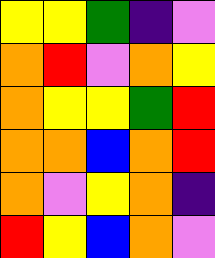[["yellow", "yellow", "green", "indigo", "violet"], ["orange", "red", "violet", "orange", "yellow"], ["orange", "yellow", "yellow", "green", "red"], ["orange", "orange", "blue", "orange", "red"], ["orange", "violet", "yellow", "orange", "indigo"], ["red", "yellow", "blue", "orange", "violet"]]